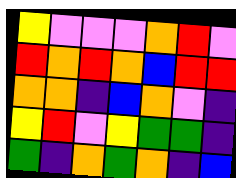[["yellow", "violet", "violet", "violet", "orange", "red", "violet"], ["red", "orange", "red", "orange", "blue", "red", "red"], ["orange", "orange", "indigo", "blue", "orange", "violet", "indigo"], ["yellow", "red", "violet", "yellow", "green", "green", "indigo"], ["green", "indigo", "orange", "green", "orange", "indigo", "blue"]]